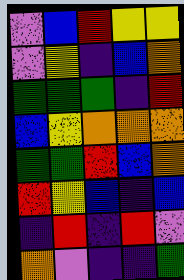[["violet", "blue", "red", "yellow", "yellow"], ["violet", "yellow", "indigo", "blue", "orange"], ["green", "green", "green", "indigo", "red"], ["blue", "yellow", "orange", "orange", "orange"], ["green", "green", "red", "blue", "orange"], ["red", "yellow", "blue", "indigo", "blue"], ["indigo", "red", "indigo", "red", "violet"], ["orange", "violet", "indigo", "indigo", "green"]]